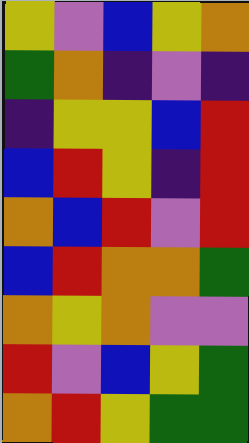[["yellow", "violet", "blue", "yellow", "orange"], ["green", "orange", "indigo", "violet", "indigo"], ["indigo", "yellow", "yellow", "blue", "red"], ["blue", "red", "yellow", "indigo", "red"], ["orange", "blue", "red", "violet", "red"], ["blue", "red", "orange", "orange", "green"], ["orange", "yellow", "orange", "violet", "violet"], ["red", "violet", "blue", "yellow", "green"], ["orange", "red", "yellow", "green", "green"]]